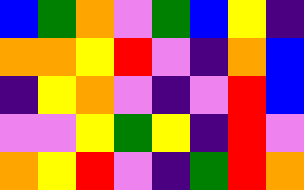[["blue", "green", "orange", "violet", "green", "blue", "yellow", "indigo"], ["orange", "orange", "yellow", "red", "violet", "indigo", "orange", "blue"], ["indigo", "yellow", "orange", "violet", "indigo", "violet", "red", "blue"], ["violet", "violet", "yellow", "green", "yellow", "indigo", "red", "violet"], ["orange", "yellow", "red", "violet", "indigo", "green", "red", "orange"]]